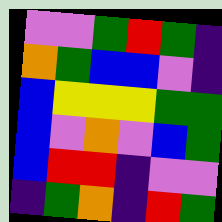[["violet", "violet", "green", "red", "green", "indigo"], ["orange", "green", "blue", "blue", "violet", "indigo"], ["blue", "yellow", "yellow", "yellow", "green", "green"], ["blue", "violet", "orange", "violet", "blue", "green"], ["blue", "red", "red", "indigo", "violet", "violet"], ["indigo", "green", "orange", "indigo", "red", "green"]]